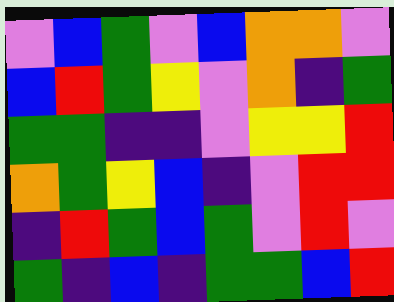[["violet", "blue", "green", "violet", "blue", "orange", "orange", "violet"], ["blue", "red", "green", "yellow", "violet", "orange", "indigo", "green"], ["green", "green", "indigo", "indigo", "violet", "yellow", "yellow", "red"], ["orange", "green", "yellow", "blue", "indigo", "violet", "red", "red"], ["indigo", "red", "green", "blue", "green", "violet", "red", "violet"], ["green", "indigo", "blue", "indigo", "green", "green", "blue", "red"]]